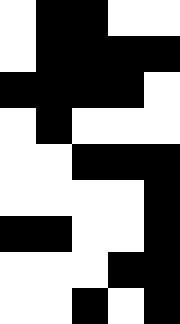[["white", "black", "black", "white", "white"], ["white", "black", "black", "black", "black"], ["black", "black", "black", "black", "white"], ["white", "black", "white", "white", "white"], ["white", "white", "black", "black", "black"], ["white", "white", "white", "white", "black"], ["black", "black", "white", "white", "black"], ["white", "white", "white", "black", "black"], ["white", "white", "black", "white", "black"]]